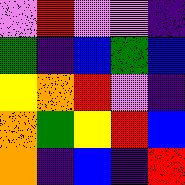[["violet", "red", "violet", "violet", "indigo"], ["green", "indigo", "blue", "green", "blue"], ["yellow", "orange", "red", "violet", "indigo"], ["orange", "green", "yellow", "red", "blue"], ["orange", "indigo", "blue", "indigo", "red"]]